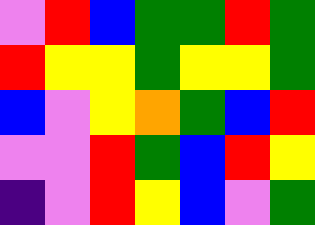[["violet", "red", "blue", "green", "green", "red", "green"], ["red", "yellow", "yellow", "green", "yellow", "yellow", "green"], ["blue", "violet", "yellow", "orange", "green", "blue", "red"], ["violet", "violet", "red", "green", "blue", "red", "yellow"], ["indigo", "violet", "red", "yellow", "blue", "violet", "green"]]